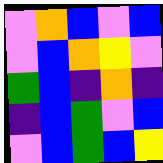[["violet", "orange", "blue", "violet", "blue"], ["violet", "blue", "orange", "yellow", "violet"], ["green", "blue", "indigo", "orange", "indigo"], ["indigo", "blue", "green", "violet", "blue"], ["violet", "blue", "green", "blue", "yellow"]]